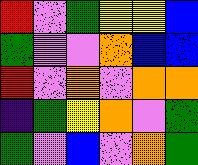[["red", "violet", "green", "yellow", "yellow", "blue"], ["green", "violet", "violet", "orange", "blue", "blue"], ["red", "violet", "orange", "violet", "orange", "orange"], ["indigo", "green", "yellow", "orange", "violet", "green"], ["green", "violet", "blue", "violet", "orange", "green"]]